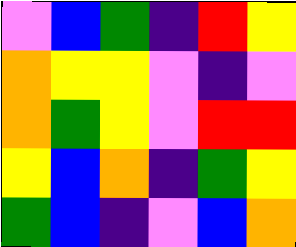[["violet", "blue", "green", "indigo", "red", "yellow"], ["orange", "yellow", "yellow", "violet", "indigo", "violet"], ["orange", "green", "yellow", "violet", "red", "red"], ["yellow", "blue", "orange", "indigo", "green", "yellow"], ["green", "blue", "indigo", "violet", "blue", "orange"]]